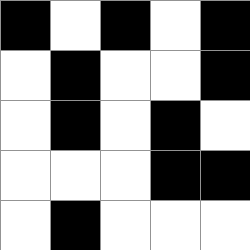[["black", "white", "black", "white", "black"], ["white", "black", "white", "white", "black"], ["white", "black", "white", "black", "white"], ["white", "white", "white", "black", "black"], ["white", "black", "white", "white", "white"]]